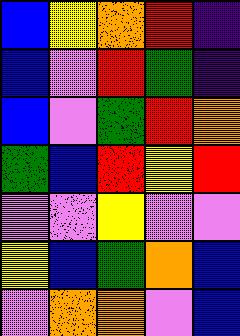[["blue", "yellow", "orange", "red", "indigo"], ["blue", "violet", "red", "green", "indigo"], ["blue", "violet", "green", "red", "orange"], ["green", "blue", "red", "yellow", "red"], ["violet", "violet", "yellow", "violet", "violet"], ["yellow", "blue", "green", "orange", "blue"], ["violet", "orange", "orange", "violet", "blue"]]